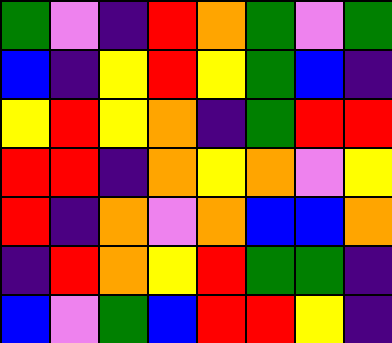[["green", "violet", "indigo", "red", "orange", "green", "violet", "green"], ["blue", "indigo", "yellow", "red", "yellow", "green", "blue", "indigo"], ["yellow", "red", "yellow", "orange", "indigo", "green", "red", "red"], ["red", "red", "indigo", "orange", "yellow", "orange", "violet", "yellow"], ["red", "indigo", "orange", "violet", "orange", "blue", "blue", "orange"], ["indigo", "red", "orange", "yellow", "red", "green", "green", "indigo"], ["blue", "violet", "green", "blue", "red", "red", "yellow", "indigo"]]